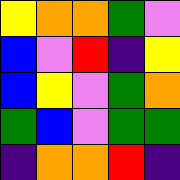[["yellow", "orange", "orange", "green", "violet"], ["blue", "violet", "red", "indigo", "yellow"], ["blue", "yellow", "violet", "green", "orange"], ["green", "blue", "violet", "green", "green"], ["indigo", "orange", "orange", "red", "indigo"]]